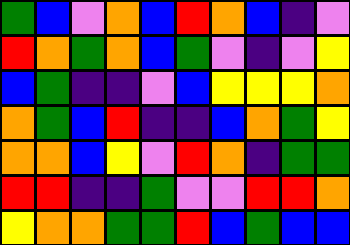[["green", "blue", "violet", "orange", "blue", "red", "orange", "blue", "indigo", "violet"], ["red", "orange", "green", "orange", "blue", "green", "violet", "indigo", "violet", "yellow"], ["blue", "green", "indigo", "indigo", "violet", "blue", "yellow", "yellow", "yellow", "orange"], ["orange", "green", "blue", "red", "indigo", "indigo", "blue", "orange", "green", "yellow"], ["orange", "orange", "blue", "yellow", "violet", "red", "orange", "indigo", "green", "green"], ["red", "red", "indigo", "indigo", "green", "violet", "violet", "red", "red", "orange"], ["yellow", "orange", "orange", "green", "green", "red", "blue", "green", "blue", "blue"]]